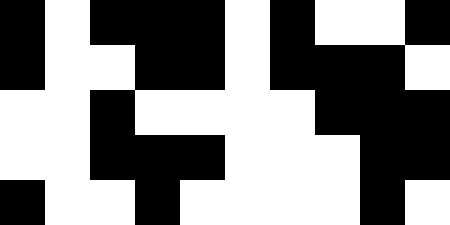[["black", "white", "black", "black", "black", "white", "black", "white", "white", "black"], ["black", "white", "white", "black", "black", "white", "black", "black", "black", "white"], ["white", "white", "black", "white", "white", "white", "white", "black", "black", "black"], ["white", "white", "black", "black", "black", "white", "white", "white", "black", "black"], ["black", "white", "white", "black", "white", "white", "white", "white", "black", "white"]]